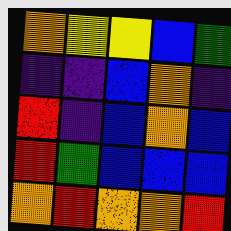[["orange", "yellow", "yellow", "blue", "green"], ["indigo", "indigo", "blue", "orange", "indigo"], ["red", "indigo", "blue", "orange", "blue"], ["red", "green", "blue", "blue", "blue"], ["orange", "red", "orange", "orange", "red"]]